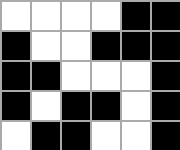[["white", "white", "white", "white", "black", "black"], ["black", "white", "white", "black", "black", "black"], ["black", "black", "white", "white", "white", "black"], ["black", "white", "black", "black", "white", "black"], ["white", "black", "black", "white", "white", "black"]]